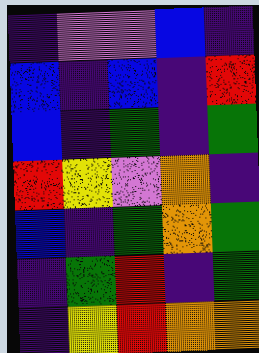[["indigo", "violet", "violet", "blue", "indigo"], ["blue", "indigo", "blue", "indigo", "red"], ["blue", "indigo", "green", "indigo", "green"], ["red", "yellow", "violet", "orange", "indigo"], ["blue", "indigo", "green", "orange", "green"], ["indigo", "green", "red", "indigo", "green"], ["indigo", "yellow", "red", "orange", "orange"]]